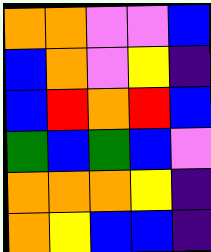[["orange", "orange", "violet", "violet", "blue"], ["blue", "orange", "violet", "yellow", "indigo"], ["blue", "red", "orange", "red", "blue"], ["green", "blue", "green", "blue", "violet"], ["orange", "orange", "orange", "yellow", "indigo"], ["orange", "yellow", "blue", "blue", "indigo"]]